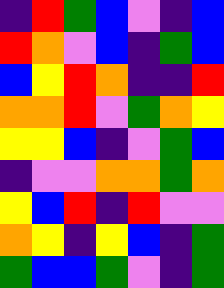[["indigo", "red", "green", "blue", "violet", "indigo", "blue"], ["red", "orange", "violet", "blue", "indigo", "green", "blue"], ["blue", "yellow", "red", "orange", "indigo", "indigo", "red"], ["orange", "orange", "red", "violet", "green", "orange", "yellow"], ["yellow", "yellow", "blue", "indigo", "violet", "green", "blue"], ["indigo", "violet", "violet", "orange", "orange", "green", "orange"], ["yellow", "blue", "red", "indigo", "red", "violet", "violet"], ["orange", "yellow", "indigo", "yellow", "blue", "indigo", "green"], ["green", "blue", "blue", "green", "violet", "indigo", "green"]]